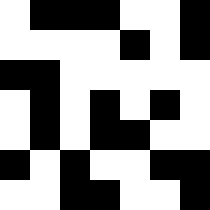[["white", "black", "black", "black", "white", "white", "black"], ["white", "white", "white", "white", "black", "white", "black"], ["black", "black", "white", "white", "white", "white", "white"], ["white", "black", "white", "black", "white", "black", "white"], ["white", "black", "white", "black", "black", "white", "white"], ["black", "white", "black", "white", "white", "black", "black"], ["white", "white", "black", "black", "white", "white", "black"]]